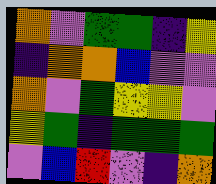[["orange", "violet", "green", "green", "indigo", "yellow"], ["indigo", "orange", "orange", "blue", "violet", "violet"], ["orange", "violet", "green", "yellow", "yellow", "violet"], ["yellow", "green", "indigo", "green", "green", "green"], ["violet", "blue", "red", "violet", "indigo", "orange"]]